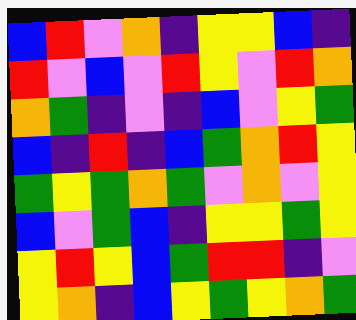[["blue", "red", "violet", "orange", "indigo", "yellow", "yellow", "blue", "indigo"], ["red", "violet", "blue", "violet", "red", "yellow", "violet", "red", "orange"], ["orange", "green", "indigo", "violet", "indigo", "blue", "violet", "yellow", "green"], ["blue", "indigo", "red", "indigo", "blue", "green", "orange", "red", "yellow"], ["green", "yellow", "green", "orange", "green", "violet", "orange", "violet", "yellow"], ["blue", "violet", "green", "blue", "indigo", "yellow", "yellow", "green", "yellow"], ["yellow", "red", "yellow", "blue", "green", "red", "red", "indigo", "violet"], ["yellow", "orange", "indigo", "blue", "yellow", "green", "yellow", "orange", "green"]]